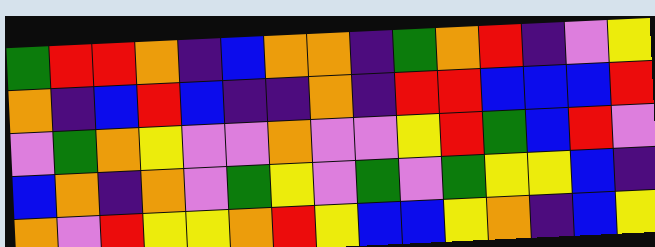[["green", "red", "red", "orange", "indigo", "blue", "orange", "orange", "indigo", "green", "orange", "red", "indigo", "violet", "yellow"], ["orange", "indigo", "blue", "red", "blue", "indigo", "indigo", "orange", "indigo", "red", "red", "blue", "blue", "blue", "red"], ["violet", "green", "orange", "yellow", "violet", "violet", "orange", "violet", "violet", "yellow", "red", "green", "blue", "red", "violet"], ["blue", "orange", "indigo", "orange", "violet", "green", "yellow", "violet", "green", "violet", "green", "yellow", "yellow", "blue", "indigo"], ["orange", "violet", "red", "yellow", "yellow", "orange", "red", "yellow", "blue", "blue", "yellow", "orange", "indigo", "blue", "yellow"]]